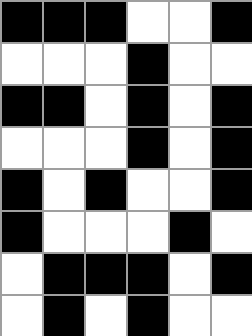[["black", "black", "black", "white", "white", "black"], ["white", "white", "white", "black", "white", "white"], ["black", "black", "white", "black", "white", "black"], ["white", "white", "white", "black", "white", "black"], ["black", "white", "black", "white", "white", "black"], ["black", "white", "white", "white", "black", "white"], ["white", "black", "black", "black", "white", "black"], ["white", "black", "white", "black", "white", "white"]]